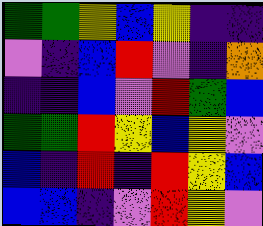[["green", "green", "yellow", "blue", "yellow", "indigo", "indigo"], ["violet", "indigo", "blue", "red", "violet", "indigo", "orange"], ["indigo", "indigo", "blue", "violet", "red", "green", "blue"], ["green", "green", "red", "yellow", "blue", "yellow", "violet"], ["blue", "indigo", "red", "indigo", "red", "yellow", "blue"], ["blue", "blue", "indigo", "violet", "red", "yellow", "violet"]]